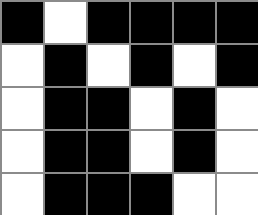[["black", "white", "black", "black", "black", "black"], ["white", "black", "white", "black", "white", "black"], ["white", "black", "black", "white", "black", "white"], ["white", "black", "black", "white", "black", "white"], ["white", "black", "black", "black", "white", "white"]]